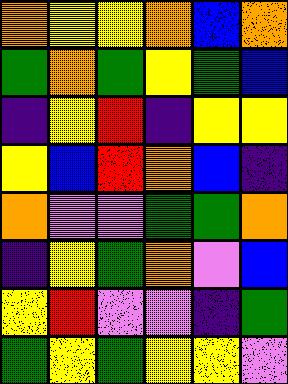[["orange", "yellow", "yellow", "orange", "blue", "orange"], ["green", "orange", "green", "yellow", "green", "blue"], ["indigo", "yellow", "red", "indigo", "yellow", "yellow"], ["yellow", "blue", "red", "orange", "blue", "indigo"], ["orange", "violet", "violet", "green", "green", "orange"], ["indigo", "yellow", "green", "orange", "violet", "blue"], ["yellow", "red", "violet", "violet", "indigo", "green"], ["green", "yellow", "green", "yellow", "yellow", "violet"]]